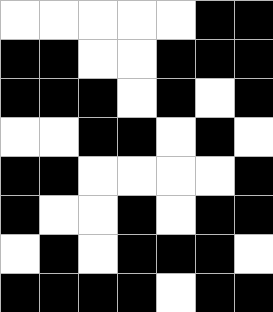[["white", "white", "white", "white", "white", "black", "black"], ["black", "black", "white", "white", "black", "black", "black"], ["black", "black", "black", "white", "black", "white", "black"], ["white", "white", "black", "black", "white", "black", "white"], ["black", "black", "white", "white", "white", "white", "black"], ["black", "white", "white", "black", "white", "black", "black"], ["white", "black", "white", "black", "black", "black", "white"], ["black", "black", "black", "black", "white", "black", "black"]]